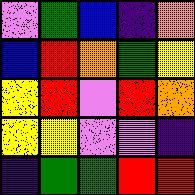[["violet", "green", "blue", "indigo", "orange"], ["blue", "red", "orange", "green", "yellow"], ["yellow", "red", "violet", "red", "orange"], ["yellow", "yellow", "violet", "violet", "indigo"], ["indigo", "green", "green", "red", "red"]]